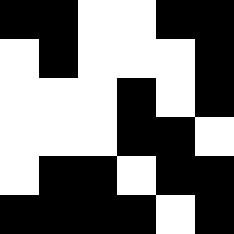[["black", "black", "white", "white", "black", "black"], ["white", "black", "white", "white", "white", "black"], ["white", "white", "white", "black", "white", "black"], ["white", "white", "white", "black", "black", "white"], ["white", "black", "black", "white", "black", "black"], ["black", "black", "black", "black", "white", "black"]]